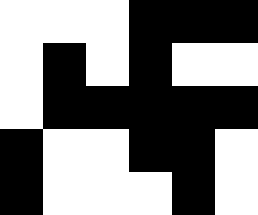[["white", "white", "white", "black", "black", "black"], ["white", "black", "white", "black", "white", "white"], ["white", "black", "black", "black", "black", "black"], ["black", "white", "white", "black", "black", "white"], ["black", "white", "white", "white", "black", "white"]]